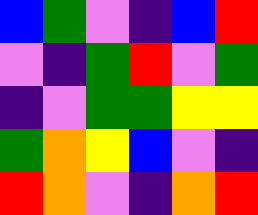[["blue", "green", "violet", "indigo", "blue", "red"], ["violet", "indigo", "green", "red", "violet", "green"], ["indigo", "violet", "green", "green", "yellow", "yellow"], ["green", "orange", "yellow", "blue", "violet", "indigo"], ["red", "orange", "violet", "indigo", "orange", "red"]]